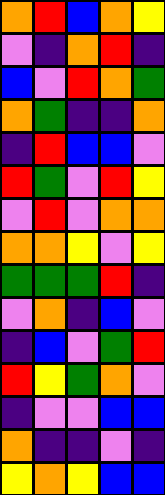[["orange", "red", "blue", "orange", "yellow"], ["violet", "indigo", "orange", "red", "indigo"], ["blue", "violet", "red", "orange", "green"], ["orange", "green", "indigo", "indigo", "orange"], ["indigo", "red", "blue", "blue", "violet"], ["red", "green", "violet", "red", "yellow"], ["violet", "red", "violet", "orange", "orange"], ["orange", "orange", "yellow", "violet", "yellow"], ["green", "green", "green", "red", "indigo"], ["violet", "orange", "indigo", "blue", "violet"], ["indigo", "blue", "violet", "green", "red"], ["red", "yellow", "green", "orange", "violet"], ["indigo", "violet", "violet", "blue", "blue"], ["orange", "indigo", "indigo", "violet", "indigo"], ["yellow", "orange", "yellow", "blue", "blue"]]